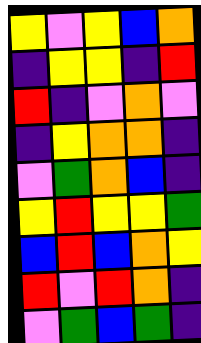[["yellow", "violet", "yellow", "blue", "orange"], ["indigo", "yellow", "yellow", "indigo", "red"], ["red", "indigo", "violet", "orange", "violet"], ["indigo", "yellow", "orange", "orange", "indigo"], ["violet", "green", "orange", "blue", "indigo"], ["yellow", "red", "yellow", "yellow", "green"], ["blue", "red", "blue", "orange", "yellow"], ["red", "violet", "red", "orange", "indigo"], ["violet", "green", "blue", "green", "indigo"]]